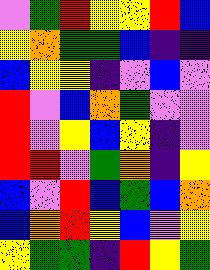[["violet", "green", "red", "yellow", "yellow", "red", "blue"], ["yellow", "orange", "green", "green", "blue", "indigo", "indigo"], ["blue", "yellow", "yellow", "indigo", "violet", "blue", "violet"], ["red", "violet", "blue", "orange", "green", "violet", "violet"], ["red", "violet", "yellow", "blue", "yellow", "indigo", "violet"], ["red", "red", "violet", "green", "orange", "indigo", "yellow"], ["blue", "violet", "red", "blue", "green", "blue", "orange"], ["blue", "orange", "red", "yellow", "blue", "violet", "yellow"], ["yellow", "green", "green", "indigo", "red", "yellow", "green"]]